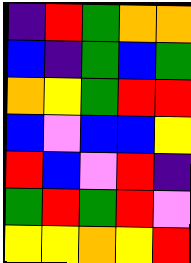[["indigo", "red", "green", "orange", "orange"], ["blue", "indigo", "green", "blue", "green"], ["orange", "yellow", "green", "red", "red"], ["blue", "violet", "blue", "blue", "yellow"], ["red", "blue", "violet", "red", "indigo"], ["green", "red", "green", "red", "violet"], ["yellow", "yellow", "orange", "yellow", "red"]]